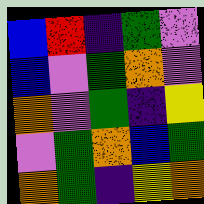[["blue", "red", "indigo", "green", "violet"], ["blue", "violet", "green", "orange", "violet"], ["orange", "violet", "green", "indigo", "yellow"], ["violet", "green", "orange", "blue", "green"], ["orange", "green", "indigo", "yellow", "orange"]]